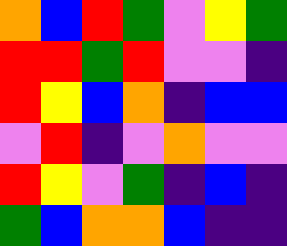[["orange", "blue", "red", "green", "violet", "yellow", "green"], ["red", "red", "green", "red", "violet", "violet", "indigo"], ["red", "yellow", "blue", "orange", "indigo", "blue", "blue"], ["violet", "red", "indigo", "violet", "orange", "violet", "violet"], ["red", "yellow", "violet", "green", "indigo", "blue", "indigo"], ["green", "blue", "orange", "orange", "blue", "indigo", "indigo"]]